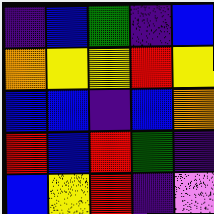[["indigo", "blue", "green", "indigo", "blue"], ["orange", "yellow", "yellow", "red", "yellow"], ["blue", "blue", "indigo", "blue", "orange"], ["red", "blue", "red", "green", "indigo"], ["blue", "yellow", "red", "indigo", "violet"]]